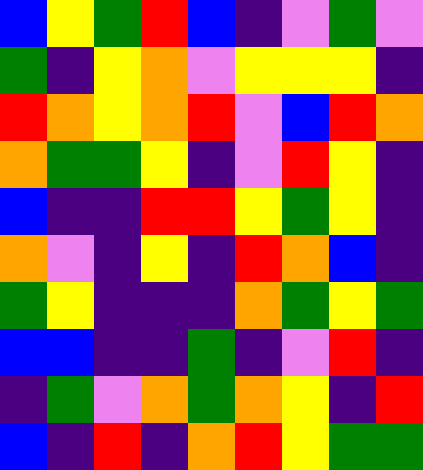[["blue", "yellow", "green", "red", "blue", "indigo", "violet", "green", "violet"], ["green", "indigo", "yellow", "orange", "violet", "yellow", "yellow", "yellow", "indigo"], ["red", "orange", "yellow", "orange", "red", "violet", "blue", "red", "orange"], ["orange", "green", "green", "yellow", "indigo", "violet", "red", "yellow", "indigo"], ["blue", "indigo", "indigo", "red", "red", "yellow", "green", "yellow", "indigo"], ["orange", "violet", "indigo", "yellow", "indigo", "red", "orange", "blue", "indigo"], ["green", "yellow", "indigo", "indigo", "indigo", "orange", "green", "yellow", "green"], ["blue", "blue", "indigo", "indigo", "green", "indigo", "violet", "red", "indigo"], ["indigo", "green", "violet", "orange", "green", "orange", "yellow", "indigo", "red"], ["blue", "indigo", "red", "indigo", "orange", "red", "yellow", "green", "green"]]